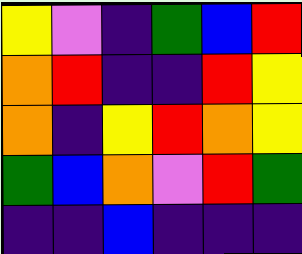[["yellow", "violet", "indigo", "green", "blue", "red"], ["orange", "red", "indigo", "indigo", "red", "yellow"], ["orange", "indigo", "yellow", "red", "orange", "yellow"], ["green", "blue", "orange", "violet", "red", "green"], ["indigo", "indigo", "blue", "indigo", "indigo", "indigo"]]